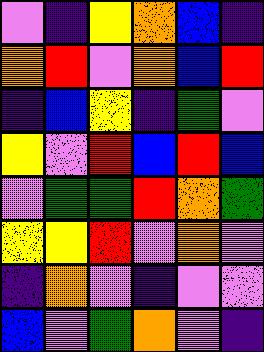[["violet", "indigo", "yellow", "orange", "blue", "indigo"], ["orange", "red", "violet", "orange", "blue", "red"], ["indigo", "blue", "yellow", "indigo", "green", "violet"], ["yellow", "violet", "red", "blue", "red", "blue"], ["violet", "green", "green", "red", "orange", "green"], ["yellow", "yellow", "red", "violet", "orange", "violet"], ["indigo", "orange", "violet", "indigo", "violet", "violet"], ["blue", "violet", "green", "orange", "violet", "indigo"]]